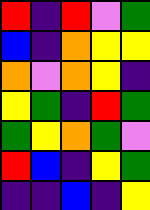[["red", "indigo", "red", "violet", "green"], ["blue", "indigo", "orange", "yellow", "yellow"], ["orange", "violet", "orange", "yellow", "indigo"], ["yellow", "green", "indigo", "red", "green"], ["green", "yellow", "orange", "green", "violet"], ["red", "blue", "indigo", "yellow", "green"], ["indigo", "indigo", "blue", "indigo", "yellow"]]